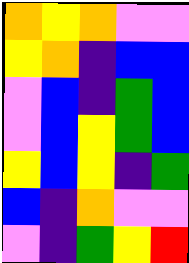[["orange", "yellow", "orange", "violet", "violet"], ["yellow", "orange", "indigo", "blue", "blue"], ["violet", "blue", "indigo", "green", "blue"], ["violet", "blue", "yellow", "green", "blue"], ["yellow", "blue", "yellow", "indigo", "green"], ["blue", "indigo", "orange", "violet", "violet"], ["violet", "indigo", "green", "yellow", "red"]]